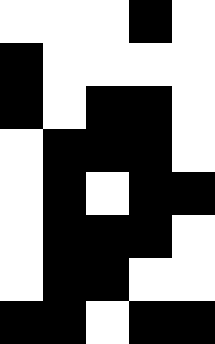[["white", "white", "white", "black", "white"], ["black", "white", "white", "white", "white"], ["black", "white", "black", "black", "white"], ["white", "black", "black", "black", "white"], ["white", "black", "white", "black", "black"], ["white", "black", "black", "black", "white"], ["white", "black", "black", "white", "white"], ["black", "black", "white", "black", "black"]]